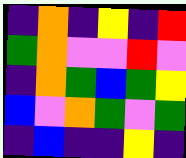[["indigo", "orange", "indigo", "yellow", "indigo", "red"], ["green", "orange", "violet", "violet", "red", "violet"], ["indigo", "orange", "green", "blue", "green", "yellow"], ["blue", "violet", "orange", "green", "violet", "green"], ["indigo", "blue", "indigo", "indigo", "yellow", "indigo"]]